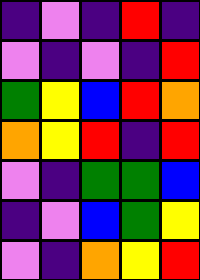[["indigo", "violet", "indigo", "red", "indigo"], ["violet", "indigo", "violet", "indigo", "red"], ["green", "yellow", "blue", "red", "orange"], ["orange", "yellow", "red", "indigo", "red"], ["violet", "indigo", "green", "green", "blue"], ["indigo", "violet", "blue", "green", "yellow"], ["violet", "indigo", "orange", "yellow", "red"]]